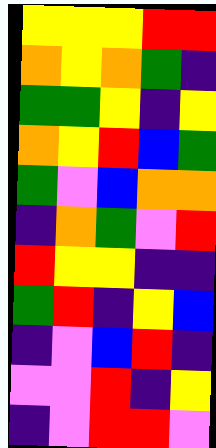[["yellow", "yellow", "yellow", "red", "red"], ["orange", "yellow", "orange", "green", "indigo"], ["green", "green", "yellow", "indigo", "yellow"], ["orange", "yellow", "red", "blue", "green"], ["green", "violet", "blue", "orange", "orange"], ["indigo", "orange", "green", "violet", "red"], ["red", "yellow", "yellow", "indigo", "indigo"], ["green", "red", "indigo", "yellow", "blue"], ["indigo", "violet", "blue", "red", "indigo"], ["violet", "violet", "red", "indigo", "yellow"], ["indigo", "violet", "red", "red", "violet"]]